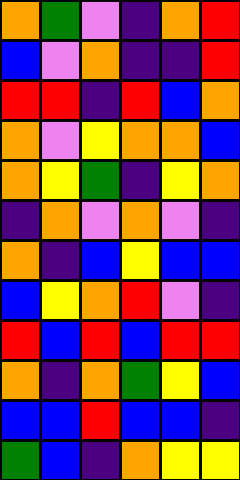[["orange", "green", "violet", "indigo", "orange", "red"], ["blue", "violet", "orange", "indigo", "indigo", "red"], ["red", "red", "indigo", "red", "blue", "orange"], ["orange", "violet", "yellow", "orange", "orange", "blue"], ["orange", "yellow", "green", "indigo", "yellow", "orange"], ["indigo", "orange", "violet", "orange", "violet", "indigo"], ["orange", "indigo", "blue", "yellow", "blue", "blue"], ["blue", "yellow", "orange", "red", "violet", "indigo"], ["red", "blue", "red", "blue", "red", "red"], ["orange", "indigo", "orange", "green", "yellow", "blue"], ["blue", "blue", "red", "blue", "blue", "indigo"], ["green", "blue", "indigo", "orange", "yellow", "yellow"]]